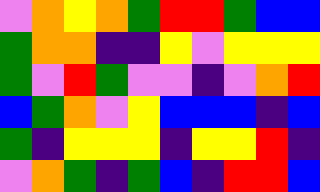[["violet", "orange", "yellow", "orange", "green", "red", "red", "green", "blue", "blue"], ["green", "orange", "orange", "indigo", "indigo", "yellow", "violet", "yellow", "yellow", "yellow"], ["green", "violet", "red", "green", "violet", "violet", "indigo", "violet", "orange", "red"], ["blue", "green", "orange", "violet", "yellow", "blue", "blue", "blue", "indigo", "blue"], ["green", "indigo", "yellow", "yellow", "yellow", "indigo", "yellow", "yellow", "red", "indigo"], ["violet", "orange", "green", "indigo", "green", "blue", "indigo", "red", "red", "blue"]]